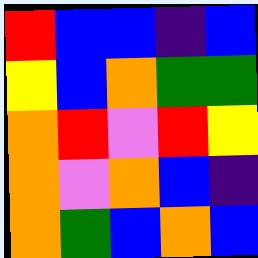[["red", "blue", "blue", "indigo", "blue"], ["yellow", "blue", "orange", "green", "green"], ["orange", "red", "violet", "red", "yellow"], ["orange", "violet", "orange", "blue", "indigo"], ["orange", "green", "blue", "orange", "blue"]]